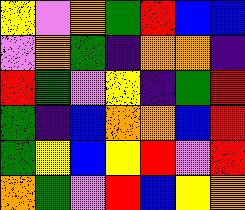[["yellow", "violet", "orange", "green", "red", "blue", "blue"], ["violet", "orange", "green", "indigo", "orange", "orange", "indigo"], ["red", "green", "violet", "yellow", "indigo", "green", "red"], ["green", "indigo", "blue", "orange", "orange", "blue", "red"], ["green", "yellow", "blue", "yellow", "red", "violet", "red"], ["orange", "green", "violet", "red", "blue", "yellow", "orange"]]